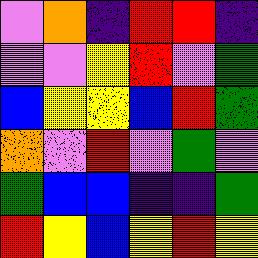[["violet", "orange", "indigo", "red", "red", "indigo"], ["violet", "violet", "yellow", "red", "violet", "green"], ["blue", "yellow", "yellow", "blue", "red", "green"], ["orange", "violet", "red", "violet", "green", "violet"], ["green", "blue", "blue", "indigo", "indigo", "green"], ["red", "yellow", "blue", "yellow", "red", "yellow"]]